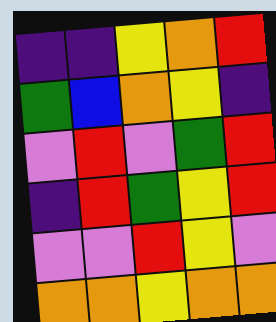[["indigo", "indigo", "yellow", "orange", "red"], ["green", "blue", "orange", "yellow", "indigo"], ["violet", "red", "violet", "green", "red"], ["indigo", "red", "green", "yellow", "red"], ["violet", "violet", "red", "yellow", "violet"], ["orange", "orange", "yellow", "orange", "orange"]]